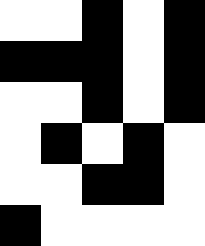[["white", "white", "black", "white", "black"], ["black", "black", "black", "white", "black"], ["white", "white", "black", "white", "black"], ["white", "black", "white", "black", "white"], ["white", "white", "black", "black", "white"], ["black", "white", "white", "white", "white"]]